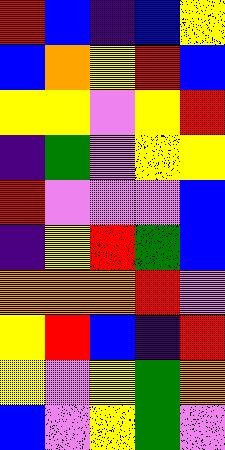[["red", "blue", "indigo", "blue", "yellow"], ["blue", "orange", "yellow", "red", "blue"], ["yellow", "yellow", "violet", "yellow", "red"], ["indigo", "green", "violet", "yellow", "yellow"], ["red", "violet", "violet", "violet", "blue"], ["indigo", "yellow", "red", "green", "blue"], ["orange", "orange", "orange", "red", "violet"], ["yellow", "red", "blue", "indigo", "red"], ["yellow", "violet", "yellow", "green", "orange"], ["blue", "violet", "yellow", "green", "violet"]]